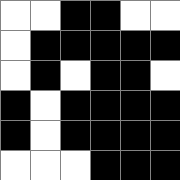[["white", "white", "black", "black", "white", "white"], ["white", "black", "black", "black", "black", "black"], ["white", "black", "white", "black", "black", "white"], ["black", "white", "black", "black", "black", "black"], ["black", "white", "black", "black", "black", "black"], ["white", "white", "white", "black", "black", "black"]]